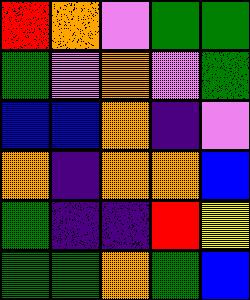[["red", "orange", "violet", "green", "green"], ["green", "violet", "orange", "violet", "green"], ["blue", "blue", "orange", "indigo", "violet"], ["orange", "indigo", "orange", "orange", "blue"], ["green", "indigo", "indigo", "red", "yellow"], ["green", "green", "orange", "green", "blue"]]